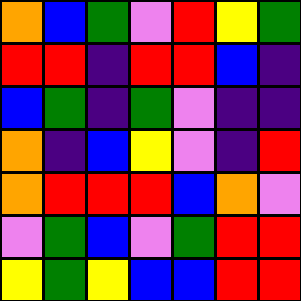[["orange", "blue", "green", "violet", "red", "yellow", "green"], ["red", "red", "indigo", "red", "red", "blue", "indigo"], ["blue", "green", "indigo", "green", "violet", "indigo", "indigo"], ["orange", "indigo", "blue", "yellow", "violet", "indigo", "red"], ["orange", "red", "red", "red", "blue", "orange", "violet"], ["violet", "green", "blue", "violet", "green", "red", "red"], ["yellow", "green", "yellow", "blue", "blue", "red", "red"]]